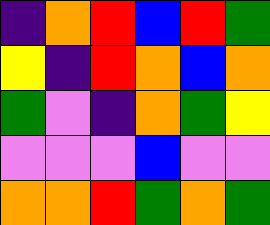[["indigo", "orange", "red", "blue", "red", "green"], ["yellow", "indigo", "red", "orange", "blue", "orange"], ["green", "violet", "indigo", "orange", "green", "yellow"], ["violet", "violet", "violet", "blue", "violet", "violet"], ["orange", "orange", "red", "green", "orange", "green"]]